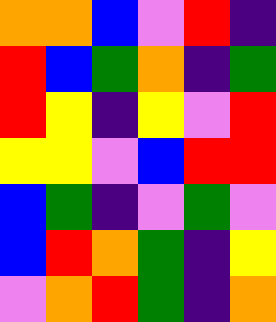[["orange", "orange", "blue", "violet", "red", "indigo"], ["red", "blue", "green", "orange", "indigo", "green"], ["red", "yellow", "indigo", "yellow", "violet", "red"], ["yellow", "yellow", "violet", "blue", "red", "red"], ["blue", "green", "indigo", "violet", "green", "violet"], ["blue", "red", "orange", "green", "indigo", "yellow"], ["violet", "orange", "red", "green", "indigo", "orange"]]